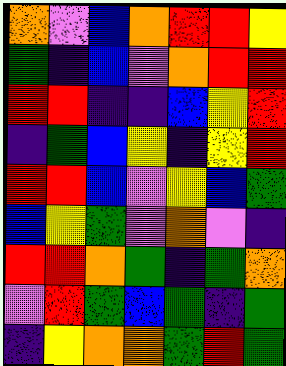[["orange", "violet", "blue", "orange", "red", "red", "yellow"], ["green", "indigo", "blue", "violet", "orange", "red", "red"], ["red", "red", "indigo", "indigo", "blue", "yellow", "red"], ["indigo", "green", "blue", "yellow", "indigo", "yellow", "red"], ["red", "red", "blue", "violet", "yellow", "blue", "green"], ["blue", "yellow", "green", "violet", "orange", "violet", "indigo"], ["red", "red", "orange", "green", "indigo", "green", "orange"], ["violet", "red", "green", "blue", "green", "indigo", "green"], ["indigo", "yellow", "orange", "orange", "green", "red", "green"]]